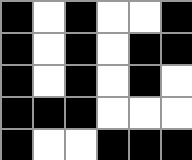[["black", "white", "black", "white", "white", "black"], ["black", "white", "black", "white", "black", "black"], ["black", "white", "black", "white", "black", "white"], ["black", "black", "black", "white", "white", "white"], ["black", "white", "white", "black", "black", "black"]]